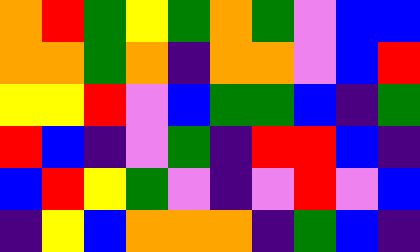[["orange", "red", "green", "yellow", "green", "orange", "green", "violet", "blue", "blue"], ["orange", "orange", "green", "orange", "indigo", "orange", "orange", "violet", "blue", "red"], ["yellow", "yellow", "red", "violet", "blue", "green", "green", "blue", "indigo", "green"], ["red", "blue", "indigo", "violet", "green", "indigo", "red", "red", "blue", "indigo"], ["blue", "red", "yellow", "green", "violet", "indigo", "violet", "red", "violet", "blue"], ["indigo", "yellow", "blue", "orange", "orange", "orange", "indigo", "green", "blue", "indigo"]]